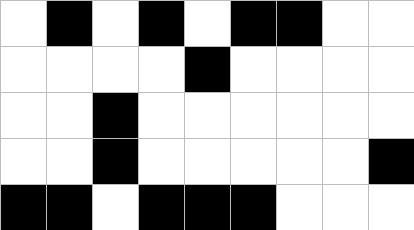[["white", "black", "white", "black", "white", "black", "black", "white", "white"], ["white", "white", "white", "white", "black", "white", "white", "white", "white"], ["white", "white", "black", "white", "white", "white", "white", "white", "white"], ["white", "white", "black", "white", "white", "white", "white", "white", "black"], ["black", "black", "white", "black", "black", "black", "white", "white", "white"]]